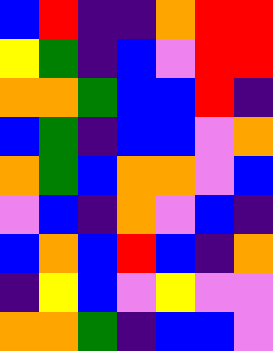[["blue", "red", "indigo", "indigo", "orange", "red", "red"], ["yellow", "green", "indigo", "blue", "violet", "red", "red"], ["orange", "orange", "green", "blue", "blue", "red", "indigo"], ["blue", "green", "indigo", "blue", "blue", "violet", "orange"], ["orange", "green", "blue", "orange", "orange", "violet", "blue"], ["violet", "blue", "indigo", "orange", "violet", "blue", "indigo"], ["blue", "orange", "blue", "red", "blue", "indigo", "orange"], ["indigo", "yellow", "blue", "violet", "yellow", "violet", "violet"], ["orange", "orange", "green", "indigo", "blue", "blue", "violet"]]